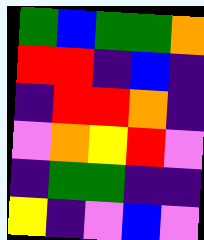[["green", "blue", "green", "green", "orange"], ["red", "red", "indigo", "blue", "indigo"], ["indigo", "red", "red", "orange", "indigo"], ["violet", "orange", "yellow", "red", "violet"], ["indigo", "green", "green", "indigo", "indigo"], ["yellow", "indigo", "violet", "blue", "violet"]]